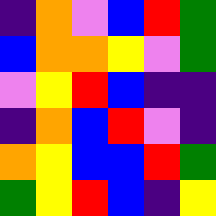[["indigo", "orange", "violet", "blue", "red", "green"], ["blue", "orange", "orange", "yellow", "violet", "green"], ["violet", "yellow", "red", "blue", "indigo", "indigo"], ["indigo", "orange", "blue", "red", "violet", "indigo"], ["orange", "yellow", "blue", "blue", "red", "green"], ["green", "yellow", "red", "blue", "indigo", "yellow"]]